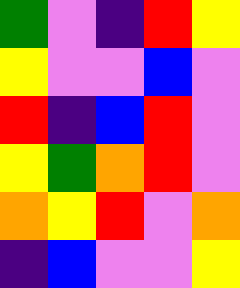[["green", "violet", "indigo", "red", "yellow"], ["yellow", "violet", "violet", "blue", "violet"], ["red", "indigo", "blue", "red", "violet"], ["yellow", "green", "orange", "red", "violet"], ["orange", "yellow", "red", "violet", "orange"], ["indigo", "blue", "violet", "violet", "yellow"]]